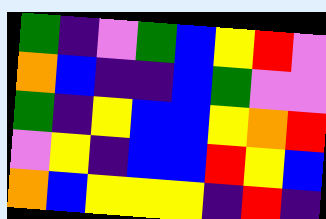[["green", "indigo", "violet", "green", "blue", "yellow", "red", "violet"], ["orange", "blue", "indigo", "indigo", "blue", "green", "violet", "violet"], ["green", "indigo", "yellow", "blue", "blue", "yellow", "orange", "red"], ["violet", "yellow", "indigo", "blue", "blue", "red", "yellow", "blue"], ["orange", "blue", "yellow", "yellow", "yellow", "indigo", "red", "indigo"]]